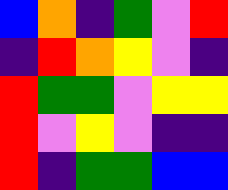[["blue", "orange", "indigo", "green", "violet", "red"], ["indigo", "red", "orange", "yellow", "violet", "indigo"], ["red", "green", "green", "violet", "yellow", "yellow"], ["red", "violet", "yellow", "violet", "indigo", "indigo"], ["red", "indigo", "green", "green", "blue", "blue"]]